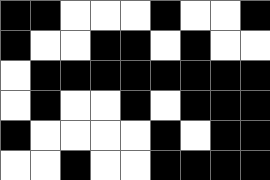[["black", "black", "white", "white", "white", "black", "white", "white", "black"], ["black", "white", "white", "black", "black", "white", "black", "white", "white"], ["white", "black", "black", "black", "black", "black", "black", "black", "black"], ["white", "black", "white", "white", "black", "white", "black", "black", "black"], ["black", "white", "white", "white", "white", "black", "white", "black", "black"], ["white", "white", "black", "white", "white", "black", "black", "black", "black"]]